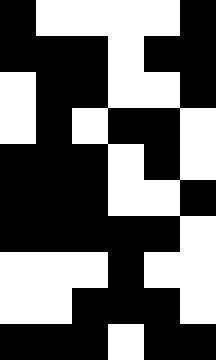[["black", "white", "white", "white", "white", "black"], ["black", "black", "black", "white", "black", "black"], ["white", "black", "black", "white", "white", "black"], ["white", "black", "white", "black", "black", "white"], ["black", "black", "black", "white", "black", "white"], ["black", "black", "black", "white", "white", "black"], ["black", "black", "black", "black", "black", "white"], ["white", "white", "white", "black", "white", "white"], ["white", "white", "black", "black", "black", "white"], ["black", "black", "black", "white", "black", "black"]]